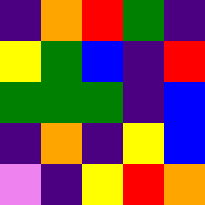[["indigo", "orange", "red", "green", "indigo"], ["yellow", "green", "blue", "indigo", "red"], ["green", "green", "green", "indigo", "blue"], ["indigo", "orange", "indigo", "yellow", "blue"], ["violet", "indigo", "yellow", "red", "orange"]]